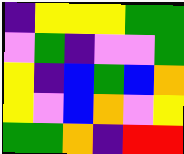[["indigo", "yellow", "yellow", "yellow", "green", "green"], ["violet", "green", "indigo", "violet", "violet", "green"], ["yellow", "indigo", "blue", "green", "blue", "orange"], ["yellow", "violet", "blue", "orange", "violet", "yellow"], ["green", "green", "orange", "indigo", "red", "red"]]